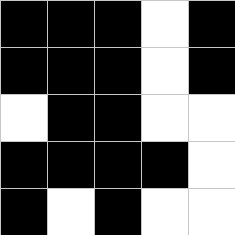[["black", "black", "black", "white", "black"], ["black", "black", "black", "white", "black"], ["white", "black", "black", "white", "white"], ["black", "black", "black", "black", "white"], ["black", "white", "black", "white", "white"]]